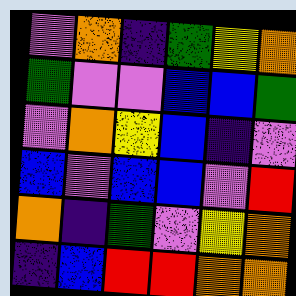[["violet", "orange", "indigo", "green", "yellow", "orange"], ["green", "violet", "violet", "blue", "blue", "green"], ["violet", "orange", "yellow", "blue", "indigo", "violet"], ["blue", "violet", "blue", "blue", "violet", "red"], ["orange", "indigo", "green", "violet", "yellow", "orange"], ["indigo", "blue", "red", "red", "orange", "orange"]]